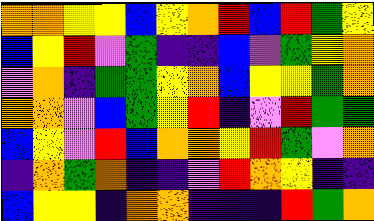[["orange", "orange", "yellow", "yellow", "blue", "yellow", "orange", "red", "blue", "red", "green", "yellow"], ["blue", "yellow", "red", "violet", "green", "indigo", "indigo", "blue", "violet", "green", "yellow", "orange"], ["violet", "orange", "indigo", "green", "green", "yellow", "orange", "blue", "yellow", "yellow", "green", "orange"], ["orange", "orange", "violet", "blue", "green", "yellow", "red", "indigo", "violet", "red", "green", "green"], ["blue", "yellow", "violet", "red", "blue", "orange", "orange", "yellow", "red", "green", "violet", "orange"], ["indigo", "orange", "green", "orange", "indigo", "indigo", "violet", "red", "orange", "yellow", "indigo", "indigo"], ["blue", "yellow", "yellow", "indigo", "orange", "orange", "indigo", "indigo", "indigo", "red", "green", "orange"]]